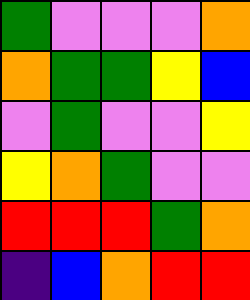[["green", "violet", "violet", "violet", "orange"], ["orange", "green", "green", "yellow", "blue"], ["violet", "green", "violet", "violet", "yellow"], ["yellow", "orange", "green", "violet", "violet"], ["red", "red", "red", "green", "orange"], ["indigo", "blue", "orange", "red", "red"]]